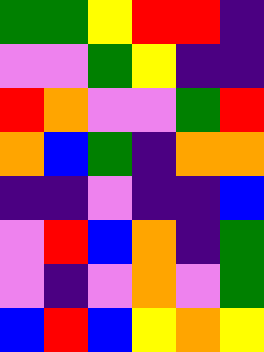[["green", "green", "yellow", "red", "red", "indigo"], ["violet", "violet", "green", "yellow", "indigo", "indigo"], ["red", "orange", "violet", "violet", "green", "red"], ["orange", "blue", "green", "indigo", "orange", "orange"], ["indigo", "indigo", "violet", "indigo", "indigo", "blue"], ["violet", "red", "blue", "orange", "indigo", "green"], ["violet", "indigo", "violet", "orange", "violet", "green"], ["blue", "red", "blue", "yellow", "orange", "yellow"]]